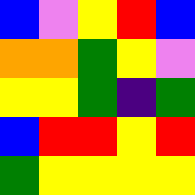[["blue", "violet", "yellow", "red", "blue"], ["orange", "orange", "green", "yellow", "violet"], ["yellow", "yellow", "green", "indigo", "green"], ["blue", "red", "red", "yellow", "red"], ["green", "yellow", "yellow", "yellow", "yellow"]]